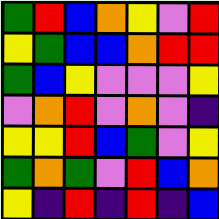[["green", "red", "blue", "orange", "yellow", "violet", "red"], ["yellow", "green", "blue", "blue", "orange", "red", "red"], ["green", "blue", "yellow", "violet", "violet", "violet", "yellow"], ["violet", "orange", "red", "violet", "orange", "violet", "indigo"], ["yellow", "yellow", "red", "blue", "green", "violet", "yellow"], ["green", "orange", "green", "violet", "red", "blue", "orange"], ["yellow", "indigo", "red", "indigo", "red", "indigo", "blue"]]